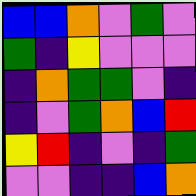[["blue", "blue", "orange", "violet", "green", "violet"], ["green", "indigo", "yellow", "violet", "violet", "violet"], ["indigo", "orange", "green", "green", "violet", "indigo"], ["indigo", "violet", "green", "orange", "blue", "red"], ["yellow", "red", "indigo", "violet", "indigo", "green"], ["violet", "violet", "indigo", "indigo", "blue", "orange"]]